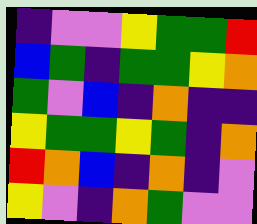[["indigo", "violet", "violet", "yellow", "green", "green", "red"], ["blue", "green", "indigo", "green", "green", "yellow", "orange"], ["green", "violet", "blue", "indigo", "orange", "indigo", "indigo"], ["yellow", "green", "green", "yellow", "green", "indigo", "orange"], ["red", "orange", "blue", "indigo", "orange", "indigo", "violet"], ["yellow", "violet", "indigo", "orange", "green", "violet", "violet"]]